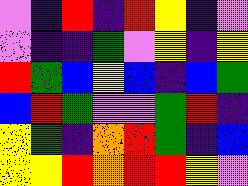[["violet", "indigo", "red", "indigo", "red", "yellow", "indigo", "violet"], ["violet", "indigo", "indigo", "green", "violet", "yellow", "indigo", "yellow"], ["red", "green", "blue", "yellow", "blue", "indigo", "blue", "green"], ["blue", "red", "green", "violet", "violet", "green", "red", "indigo"], ["yellow", "green", "indigo", "orange", "red", "green", "indigo", "blue"], ["yellow", "yellow", "red", "orange", "red", "red", "yellow", "violet"]]